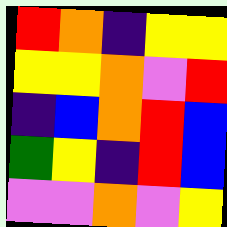[["red", "orange", "indigo", "yellow", "yellow"], ["yellow", "yellow", "orange", "violet", "red"], ["indigo", "blue", "orange", "red", "blue"], ["green", "yellow", "indigo", "red", "blue"], ["violet", "violet", "orange", "violet", "yellow"]]